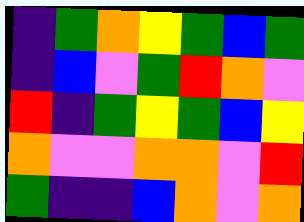[["indigo", "green", "orange", "yellow", "green", "blue", "green"], ["indigo", "blue", "violet", "green", "red", "orange", "violet"], ["red", "indigo", "green", "yellow", "green", "blue", "yellow"], ["orange", "violet", "violet", "orange", "orange", "violet", "red"], ["green", "indigo", "indigo", "blue", "orange", "violet", "orange"]]